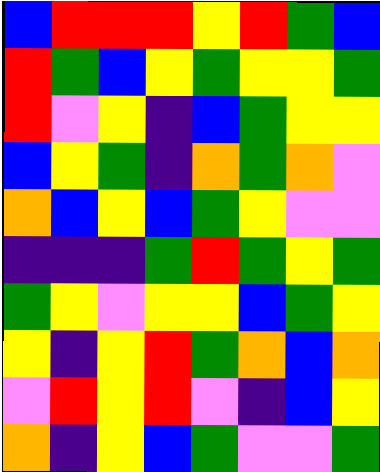[["blue", "red", "red", "red", "yellow", "red", "green", "blue"], ["red", "green", "blue", "yellow", "green", "yellow", "yellow", "green"], ["red", "violet", "yellow", "indigo", "blue", "green", "yellow", "yellow"], ["blue", "yellow", "green", "indigo", "orange", "green", "orange", "violet"], ["orange", "blue", "yellow", "blue", "green", "yellow", "violet", "violet"], ["indigo", "indigo", "indigo", "green", "red", "green", "yellow", "green"], ["green", "yellow", "violet", "yellow", "yellow", "blue", "green", "yellow"], ["yellow", "indigo", "yellow", "red", "green", "orange", "blue", "orange"], ["violet", "red", "yellow", "red", "violet", "indigo", "blue", "yellow"], ["orange", "indigo", "yellow", "blue", "green", "violet", "violet", "green"]]